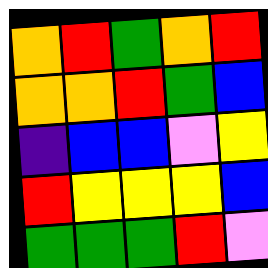[["orange", "red", "green", "orange", "red"], ["orange", "orange", "red", "green", "blue"], ["indigo", "blue", "blue", "violet", "yellow"], ["red", "yellow", "yellow", "yellow", "blue"], ["green", "green", "green", "red", "violet"]]